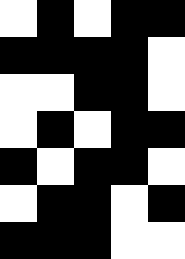[["white", "black", "white", "black", "black"], ["black", "black", "black", "black", "white"], ["white", "white", "black", "black", "white"], ["white", "black", "white", "black", "black"], ["black", "white", "black", "black", "white"], ["white", "black", "black", "white", "black"], ["black", "black", "black", "white", "white"]]